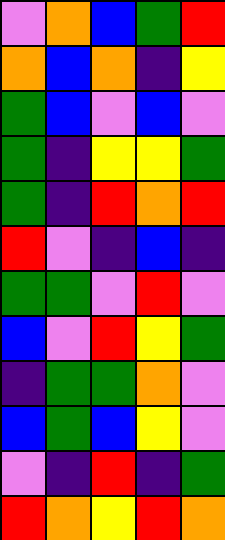[["violet", "orange", "blue", "green", "red"], ["orange", "blue", "orange", "indigo", "yellow"], ["green", "blue", "violet", "blue", "violet"], ["green", "indigo", "yellow", "yellow", "green"], ["green", "indigo", "red", "orange", "red"], ["red", "violet", "indigo", "blue", "indigo"], ["green", "green", "violet", "red", "violet"], ["blue", "violet", "red", "yellow", "green"], ["indigo", "green", "green", "orange", "violet"], ["blue", "green", "blue", "yellow", "violet"], ["violet", "indigo", "red", "indigo", "green"], ["red", "orange", "yellow", "red", "orange"]]